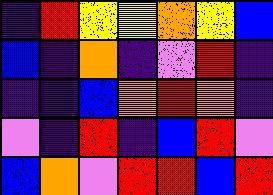[["indigo", "red", "yellow", "yellow", "orange", "yellow", "blue"], ["blue", "indigo", "orange", "indigo", "violet", "red", "indigo"], ["indigo", "indigo", "blue", "orange", "red", "orange", "indigo"], ["violet", "indigo", "red", "indigo", "blue", "red", "violet"], ["blue", "orange", "violet", "red", "red", "blue", "red"]]